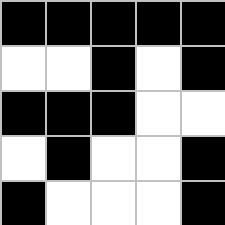[["black", "black", "black", "black", "black"], ["white", "white", "black", "white", "black"], ["black", "black", "black", "white", "white"], ["white", "black", "white", "white", "black"], ["black", "white", "white", "white", "black"]]